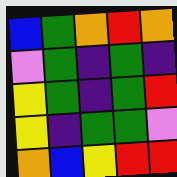[["blue", "green", "orange", "red", "orange"], ["violet", "green", "indigo", "green", "indigo"], ["yellow", "green", "indigo", "green", "red"], ["yellow", "indigo", "green", "green", "violet"], ["orange", "blue", "yellow", "red", "red"]]